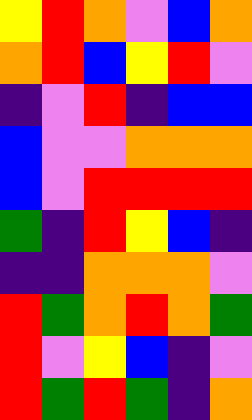[["yellow", "red", "orange", "violet", "blue", "orange"], ["orange", "red", "blue", "yellow", "red", "violet"], ["indigo", "violet", "red", "indigo", "blue", "blue"], ["blue", "violet", "violet", "orange", "orange", "orange"], ["blue", "violet", "red", "red", "red", "red"], ["green", "indigo", "red", "yellow", "blue", "indigo"], ["indigo", "indigo", "orange", "orange", "orange", "violet"], ["red", "green", "orange", "red", "orange", "green"], ["red", "violet", "yellow", "blue", "indigo", "violet"], ["red", "green", "red", "green", "indigo", "orange"]]